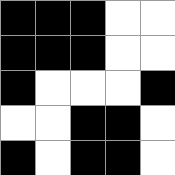[["black", "black", "black", "white", "white"], ["black", "black", "black", "white", "white"], ["black", "white", "white", "white", "black"], ["white", "white", "black", "black", "white"], ["black", "white", "black", "black", "white"]]